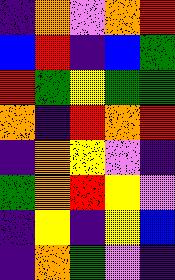[["indigo", "orange", "violet", "orange", "red"], ["blue", "red", "indigo", "blue", "green"], ["red", "green", "yellow", "green", "green"], ["orange", "indigo", "red", "orange", "red"], ["indigo", "orange", "yellow", "violet", "indigo"], ["green", "orange", "red", "yellow", "violet"], ["indigo", "yellow", "indigo", "yellow", "blue"], ["indigo", "orange", "green", "violet", "indigo"]]